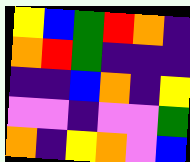[["yellow", "blue", "green", "red", "orange", "indigo"], ["orange", "red", "green", "indigo", "indigo", "indigo"], ["indigo", "indigo", "blue", "orange", "indigo", "yellow"], ["violet", "violet", "indigo", "violet", "violet", "green"], ["orange", "indigo", "yellow", "orange", "violet", "blue"]]